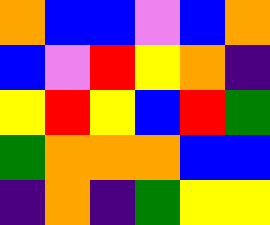[["orange", "blue", "blue", "violet", "blue", "orange"], ["blue", "violet", "red", "yellow", "orange", "indigo"], ["yellow", "red", "yellow", "blue", "red", "green"], ["green", "orange", "orange", "orange", "blue", "blue"], ["indigo", "orange", "indigo", "green", "yellow", "yellow"]]